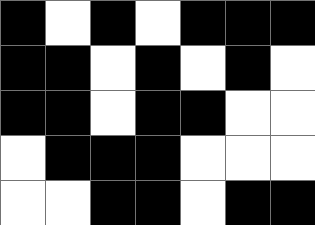[["black", "white", "black", "white", "black", "black", "black"], ["black", "black", "white", "black", "white", "black", "white"], ["black", "black", "white", "black", "black", "white", "white"], ["white", "black", "black", "black", "white", "white", "white"], ["white", "white", "black", "black", "white", "black", "black"]]